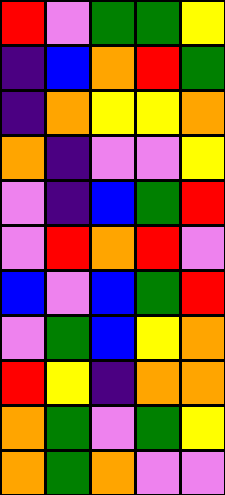[["red", "violet", "green", "green", "yellow"], ["indigo", "blue", "orange", "red", "green"], ["indigo", "orange", "yellow", "yellow", "orange"], ["orange", "indigo", "violet", "violet", "yellow"], ["violet", "indigo", "blue", "green", "red"], ["violet", "red", "orange", "red", "violet"], ["blue", "violet", "blue", "green", "red"], ["violet", "green", "blue", "yellow", "orange"], ["red", "yellow", "indigo", "orange", "orange"], ["orange", "green", "violet", "green", "yellow"], ["orange", "green", "orange", "violet", "violet"]]